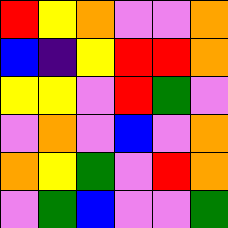[["red", "yellow", "orange", "violet", "violet", "orange"], ["blue", "indigo", "yellow", "red", "red", "orange"], ["yellow", "yellow", "violet", "red", "green", "violet"], ["violet", "orange", "violet", "blue", "violet", "orange"], ["orange", "yellow", "green", "violet", "red", "orange"], ["violet", "green", "blue", "violet", "violet", "green"]]